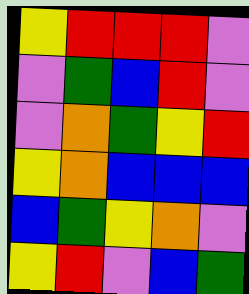[["yellow", "red", "red", "red", "violet"], ["violet", "green", "blue", "red", "violet"], ["violet", "orange", "green", "yellow", "red"], ["yellow", "orange", "blue", "blue", "blue"], ["blue", "green", "yellow", "orange", "violet"], ["yellow", "red", "violet", "blue", "green"]]